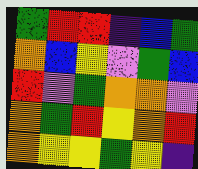[["green", "red", "red", "indigo", "blue", "green"], ["orange", "blue", "yellow", "violet", "green", "blue"], ["red", "violet", "green", "orange", "orange", "violet"], ["orange", "green", "red", "yellow", "orange", "red"], ["orange", "yellow", "yellow", "green", "yellow", "indigo"]]